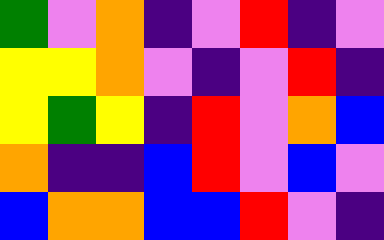[["green", "violet", "orange", "indigo", "violet", "red", "indigo", "violet"], ["yellow", "yellow", "orange", "violet", "indigo", "violet", "red", "indigo"], ["yellow", "green", "yellow", "indigo", "red", "violet", "orange", "blue"], ["orange", "indigo", "indigo", "blue", "red", "violet", "blue", "violet"], ["blue", "orange", "orange", "blue", "blue", "red", "violet", "indigo"]]